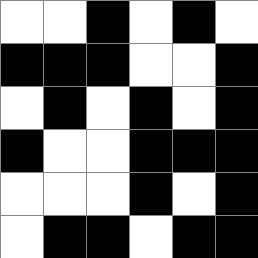[["white", "white", "black", "white", "black", "white"], ["black", "black", "black", "white", "white", "black"], ["white", "black", "white", "black", "white", "black"], ["black", "white", "white", "black", "black", "black"], ["white", "white", "white", "black", "white", "black"], ["white", "black", "black", "white", "black", "black"]]